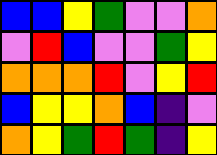[["blue", "blue", "yellow", "green", "violet", "violet", "orange"], ["violet", "red", "blue", "violet", "violet", "green", "yellow"], ["orange", "orange", "orange", "red", "violet", "yellow", "red"], ["blue", "yellow", "yellow", "orange", "blue", "indigo", "violet"], ["orange", "yellow", "green", "red", "green", "indigo", "yellow"]]